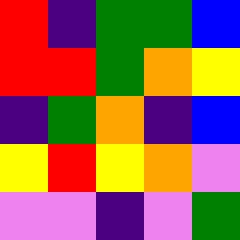[["red", "indigo", "green", "green", "blue"], ["red", "red", "green", "orange", "yellow"], ["indigo", "green", "orange", "indigo", "blue"], ["yellow", "red", "yellow", "orange", "violet"], ["violet", "violet", "indigo", "violet", "green"]]